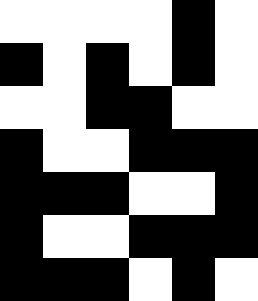[["white", "white", "white", "white", "black", "white"], ["black", "white", "black", "white", "black", "white"], ["white", "white", "black", "black", "white", "white"], ["black", "white", "white", "black", "black", "black"], ["black", "black", "black", "white", "white", "black"], ["black", "white", "white", "black", "black", "black"], ["black", "black", "black", "white", "black", "white"]]